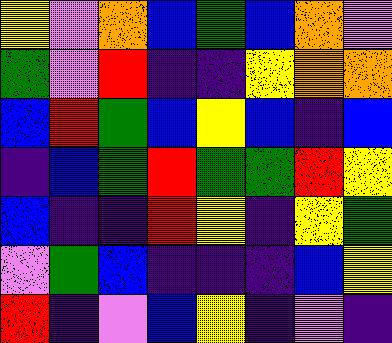[["yellow", "violet", "orange", "blue", "green", "blue", "orange", "violet"], ["green", "violet", "red", "indigo", "indigo", "yellow", "orange", "orange"], ["blue", "red", "green", "blue", "yellow", "blue", "indigo", "blue"], ["indigo", "blue", "green", "red", "green", "green", "red", "yellow"], ["blue", "indigo", "indigo", "red", "yellow", "indigo", "yellow", "green"], ["violet", "green", "blue", "indigo", "indigo", "indigo", "blue", "yellow"], ["red", "indigo", "violet", "blue", "yellow", "indigo", "violet", "indigo"]]